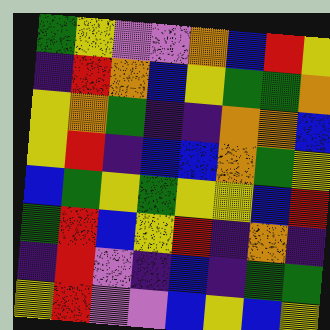[["green", "yellow", "violet", "violet", "orange", "blue", "red", "yellow"], ["indigo", "red", "orange", "blue", "yellow", "green", "green", "orange"], ["yellow", "orange", "green", "indigo", "indigo", "orange", "orange", "blue"], ["yellow", "red", "indigo", "blue", "blue", "orange", "green", "yellow"], ["blue", "green", "yellow", "green", "yellow", "yellow", "blue", "red"], ["green", "red", "blue", "yellow", "red", "indigo", "orange", "indigo"], ["indigo", "red", "violet", "indigo", "blue", "indigo", "green", "green"], ["yellow", "red", "violet", "violet", "blue", "yellow", "blue", "yellow"]]